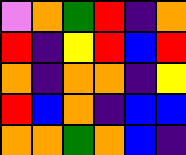[["violet", "orange", "green", "red", "indigo", "orange"], ["red", "indigo", "yellow", "red", "blue", "red"], ["orange", "indigo", "orange", "orange", "indigo", "yellow"], ["red", "blue", "orange", "indigo", "blue", "blue"], ["orange", "orange", "green", "orange", "blue", "indigo"]]